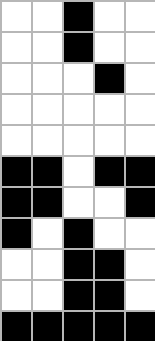[["white", "white", "black", "white", "white"], ["white", "white", "black", "white", "white"], ["white", "white", "white", "black", "white"], ["white", "white", "white", "white", "white"], ["white", "white", "white", "white", "white"], ["black", "black", "white", "black", "black"], ["black", "black", "white", "white", "black"], ["black", "white", "black", "white", "white"], ["white", "white", "black", "black", "white"], ["white", "white", "black", "black", "white"], ["black", "black", "black", "black", "black"]]